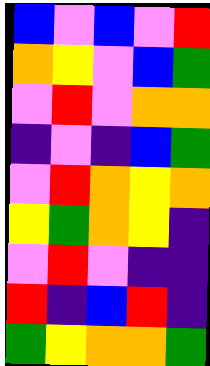[["blue", "violet", "blue", "violet", "red"], ["orange", "yellow", "violet", "blue", "green"], ["violet", "red", "violet", "orange", "orange"], ["indigo", "violet", "indigo", "blue", "green"], ["violet", "red", "orange", "yellow", "orange"], ["yellow", "green", "orange", "yellow", "indigo"], ["violet", "red", "violet", "indigo", "indigo"], ["red", "indigo", "blue", "red", "indigo"], ["green", "yellow", "orange", "orange", "green"]]